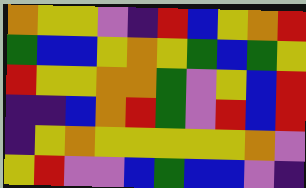[["orange", "yellow", "yellow", "violet", "indigo", "red", "blue", "yellow", "orange", "red"], ["green", "blue", "blue", "yellow", "orange", "yellow", "green", "blue", "green", "yellow"], ["red", "yellow", "yellow", "orange", "orange", "green", "violet", "yellow", "blue", "red"], ["indigo", "indigo", "blue", "orange", "red", "green", "violet", "red", "blue", "red"], ["indigo", "yellow", "orange", "yellow", "yellow", "yellow", "yellow", "yellow", "orange", "violet"], ["yellow", "red", "violet", "violet", "blue", "green", "blue", "blue", "violet", "indigo"]]